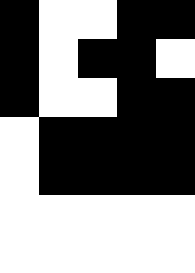[["black", "white", "white", "black", "black"], ["black", "white", "black", "black", "white"], ["black", "white", "white", "black", "black"], ["white", "black", "black", "black", "black"], ["white", "black", "black", "black", "black"], ["white", "white", "white", "white", "white"], ["white", "white", "white", "white", "white"]]